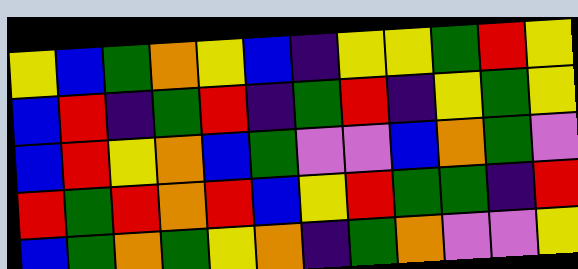[["yellow", "blue", "green", "orange", "yellow", "blue", "indigo", "yellow", "yellow", "green", "red", "yellow"], ["blue", "red", "indigo", "green", "red", "indigo", "green", "red", "indigo", "yellow", "green", "yellow"], ["blue", "red", "yellow", "orange", "blue", "green", "violet", "violet", "blue", "orange", "green", "violet"], ["red", "green", "red", "orange", "red", "blue", "yellow", "red", "green", "green", "indigo", "red"], ["blue", "green", "orange", "green", "yellow", "orange", "indigo", "green", "orange", "violet", "violet", "yellow"]]